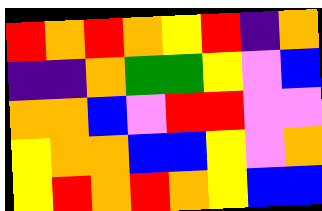[["red", "orange", "red", "orange", "yellow", "red", "indigo", "orange"], ["indigo", "indigo", "orange", "green", "green", "yellow", "violet", "blue"], ["orange", "orange", "blue", "violet", "red", "red", "violet", "violet"], ["yellow", "orange", "orange", "blue", "blue", "yellow", "violet", "orange"], ["yellow", "red", "orange", "red", "orange", "yellow", "blue", "blue"]]